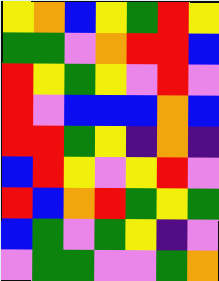[["yellow", "orange", "blue", "yellow", "green", "red", "yellow"], ["green", "green", "violet", "orange", "red", "red", "blue"], ["red", "yellow", "green", "yellow", "violet", "red", "violet"], ["red", "violet", "blue", "blue", "blue", "orange", "blue"], ["red", "red", "green", "yellow", "indigo", "orange", "indigo"], ["blue", "red", "yellow", "violet", "yellow", "red", "violet"], ["red", "blue", "orange", "red", "green", "yellow", "green"], ["blue", "green", "violet", "green", "yellow", "indigo", "violet"], ["violet", "green", "green", "violet", "violet", "green", "orange"]]